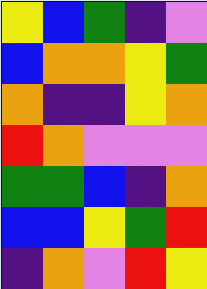[["yellow", "blue", "green", "indigo", "violet"], ["blue", "orange", "orange", "yellow", "green"], ["orange", "indigo", "indigo", "yellow", "orange"], ["red", "orange", "violet", "violet", "violet"], ["green", "green", "blue", "indigo", "orange"], ["blue", "blue", "yellow", "green", "red"], ["indigo", "orange", "violet", "red", "yellow"]]